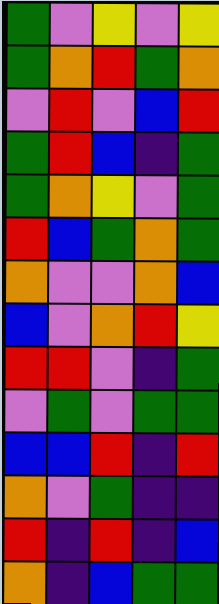[["green", "violet", "yellow", "violet", "yellow"], ["green", "orange", "red", "green", "orange"], ["violet", "red", "violet", "blue", "red"], ["green", "red", "blue", "indigo", "green"], ["green", "orange", "yellow", "violet", "green"], ["red", "blue", "green", "orange", "green"], ["orange", "violet", "violet", "orange", "blue"], ["blue", "violet", "orange", "red", "yellow"], ["red", "red", "violet", "indigo", "green"], ["violet", "green", "violet", "green", "green"], ["blue", "blue", "red", "indigo", "red"], ["orange", "violet", "green", "indigo", "indigo"], ["red", "indigo", "red", "indigo", "blue"], ["orange", "indigo", "blue", "green", "green"]]